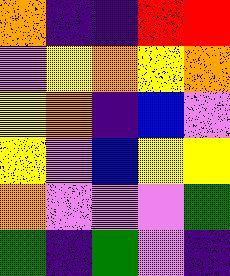[["orange", "indigo", "indigo", "red", "red"], ["violet", "yellow", "orange", "yellow", "orange"], ["yellow", "orange", "indigo", "blue", "violet"], ["yellow", "violet", "blue", "yellow", "yellow"], ["orange", "violet", "violet", "violet", "green"], ["green", "indigo", "green", "violet", "indigo"]]